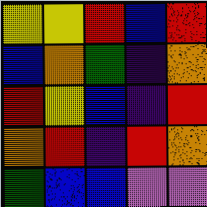[["yellow", "yellow", "red", "blue", "red"], ["blue", "orange", "green", "indigo", "orange"], ["red", "yellow", "blue", "indigo", "red"], ["orange", "red", "indigo", "red", "orange"], ["green", "blue", "blue", "violet", "violet"]]